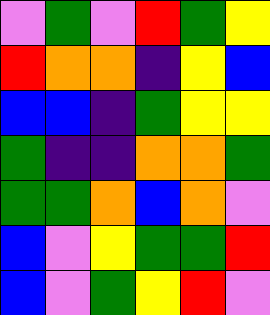[["violet", "green", "violet", "red", "green", "yellow"], ["red", "orange", "orange", "indigo", "yellow", "blue"], ["blue", "blue", "indigo", "green", "yellow", "yellow"], ["green", "indigo", "indigo", "orange", "orange", "green"], ["green", "green", "orange", "blue", "orange", "violet"], ["blue", "violet", "yellow", "green", "green", "red"], ["blue", "violet", "green", "yellow", "red", "violet"]]